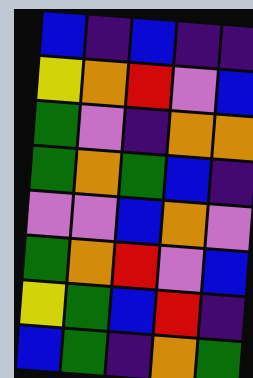[["blue", "indigo", "blue", "indigo", "indigo"], ["yellow", "orange", "red", "violet", "blue"], ["green", "violet", "indigo", "orange", "orange"], ["green", "orange", "green", "blue", "indigo"], ["violet", "violet", "blue", "orange", "violet"], ["green", "orange", "red", "violet", "blue"], ["yellow", "green", "blue", "red", "indigo"], ["blue", "green", "indigo", "orange", "green"]]